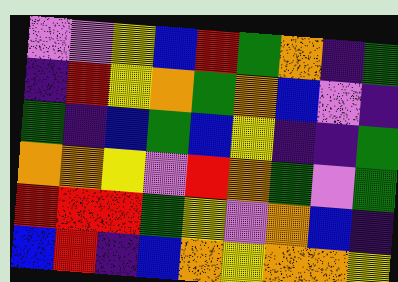[["violet", "violet", "yellow", "blue", "red", "green", "orange", "indigo", "green"], ["indigo", "red", "yellow", "orange", "green", "orange", "blue", "violet", "indigo"], ["green", "indigo", "blue", "green", "blue", "yellow", "indigo", "indigo", "green"], ["orange", "orange", "yellow", "violet", "red", "orange", "green", "violet", "green"], ["red", "red", "red", "green", "yellow", "violet", "orange", "blue", "indigo"], ["blue", "red", "indigo", "blue", "orange", "yellow", "orange", "orange", "yellow"]]